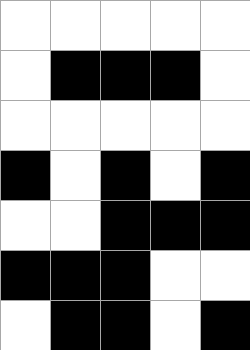[["white", "white", "white", "white", "white"], ["white", "black", "black", "black", "white"], ["white", "white", "white", "white", "white"], ["black", "white", "black", "white", "black"], ["white", "white", "black", "black", "black"], ["black", "black", "black", "white", "white"], ["white", "black", "black", "white", "black"]]